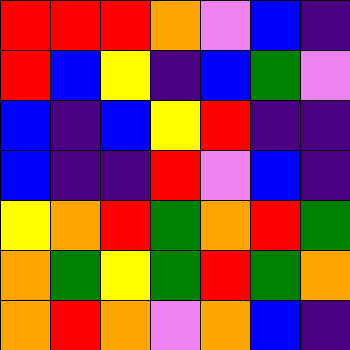[["red", "red", "red", "orange", "violet", "blue", "indigo"], ["red", "blue", "yellow", "indigo", "blue", "green", "violet"], ["blue", "indigo", "blue", "yellow", "red", "indigo", "indigo"], ["blue", "indigo", "indigo", "red", "violet", "blue", "indigo"], ["yellow", "orange", "red", "green", "orange", "red", "green"], ["orange", "green", "yellow", "green", "red", "green", "orange"], ["orange", "red", "orange", "violet", "orange", "blue", "indigo"]]